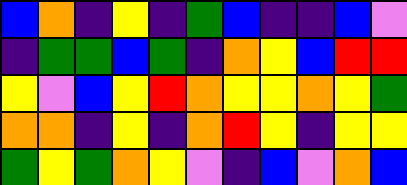[["blue", "orange", "indigo", "yellow", "indigo", "green", "blue", "indigo", "indigo", "blue", "violet"], ["indigo", "green", "green", "blue", "green", "indigo", "orange", "yellow", "blue", "red", "red"], ["yellow", "violet", "blue", "yellow", "red", "orange", "yellow", "yellow", "orange", "yellow", "green"], ["orange", "orange", "indigo", "yellow", "indigo", "orange", "red", "yellow", "indigo", "yellow", "yellow"], ["green", "yellow", "green", "orange", "yellow", "violet", "indigo", "blue", "violet", "orange", "blue"]]